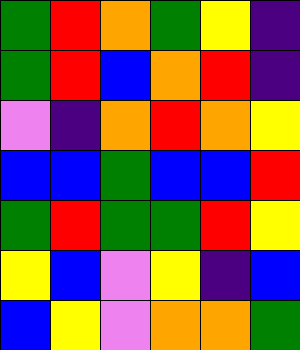[["green", "red", "orange", "green", "yellow", "indigo"], ["green", "red", "blue", "orange", "red", "indigo"], ["violet", "indigo", "orange", "red", "orange", "yellow"], ["blue", "blue", "green", "blue", "blue", "red"], ["green", "red", "green", "green", "red", "yellow"], ["yellow", "blue", "violet", "yellow", "indigo", "blue"], ["blue", "yellow", "violet", "orange", "orange", "green"]]